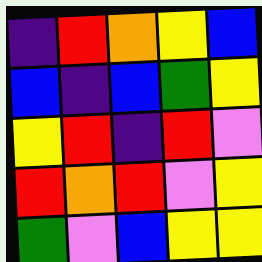[["indigo", "red", "orange", "yellow", "blue"], ["blue", "indigo", "blue", "green", "yellow"], ["yellow", "red", "indigo", "red", "violet"], ["red", "orange", "red", "violet", "yellow"], ["green", "violet", "blue", "yellow", "yellow"]]